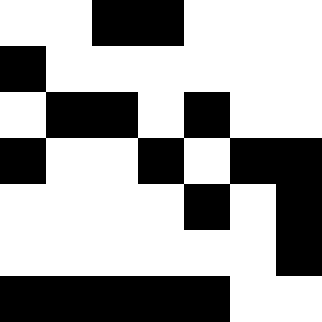[["white", "white", "black", "black", "white", "white", "white"], ["black", "white", "white", "white", "white", "white", "white"], ["white", "black", "black", "white", "black", "white", "white"], ["black", "white", "white", "black", "white", "black", "black"], ["white", "white", "white", "white", "black", "white", "black"], ["white", "white", "white", "white", "white", "white", "black"], ["black", "black", "black", "black", "black", "white", "white"]]